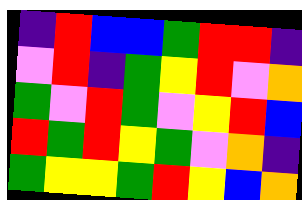[["indigo", "red", "blue", "blue", "green", "red", "red", "indigo"], ["violet", "red", "indigo", "green", "yellow", "red", "violet", "orange"], ["green", "violet", "red", "green", "violet", "yellow", "red", "blue"], ["red", "green", "red", "yellow", "green", "violet", "orange", "indigo"], ["green", "yellow", "yellow", "green", "red", "yellow", "blue", "orange"]]